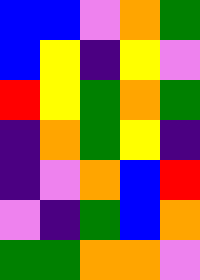[["blue", "blue", "violet", "orange", "green"], ["blue", "yellow", "indigo", "yellow", "violet"], ["red", "yellow", "green", "orange", "green"], ["indigo", "orange", "green", "yellow", "indigo"], ["indigo", "violet", "orange", "blue", "red"], ["violet", "indigo", "green", "blue", "orange"], ["green", "green", "orange", "orange", "violet"]]